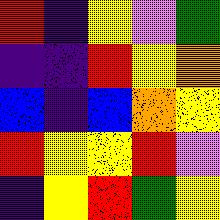[["red", "indigo", "yellow", "violet", "green"], ["indigo", "indigo", "red", "yellow", "orange"], ["blue", "indigo", "blue", "orange", "yellow"], ["red", "yellow", "yellow", "red", "violet"], ["indigo", "yellow", "red", "green", "yellow"]]